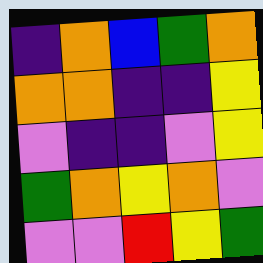[["indigo", "orange", "blue", "green", "orange"], ["orange", "orange", "indigo", "indigo", "yellow"], ["violet", "indigo", "indigo", "violet", "yellow"], ["green", "orange", "yellow", "orange", "violet"], ["violet", "violet", "red", "yellow", "green"]]